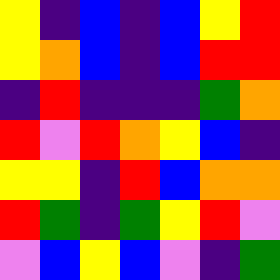[["yellow", "indigo", "blue", "indigo", "blue", "yellow", "red"], ["yellow", "orange", "blue", "indigo", "blue", "red", "red"], ["indigo", "red", "indigo", "indigo", "indigo", "green", "orange"], ["red", "violet", "red", "orange", "yellow", "blue", "indigo"], ["yellow", "yellow", "indigo", "red", "blue", "orange", "orange"], ["red", "green", "indigo", "green", "yellow", "red", "violet"], ["violet", "blue", "yellow", "blue", "violet", "indigo", "green"]]